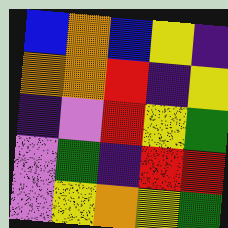[["blue", "orange", "blue", "yellow", "indigo"], ["orange", "orange", "red", "indigo", "yellow"], ["indigo", "violet", "red", "yellow", "green"], ["violet", "green", "indigo", "red", "red"], ["violet", "yellow", "orange", "yellow", "green"]]